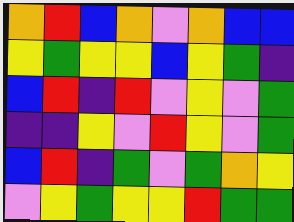[["orange", "red", "blue", "orange", "violet", "orange", "blue", "blue"], ["yellow", "green", "yellow", "yellow", "blue", "yellow", "green", "indigo"], ["blue", "red", "indigo", "red", "violet", "yellow", "violet", "green"], ["indigo", "indigo", "yellow", "violet", "red", "yellow", "violet", "green"], ["blue", "red", "indigo", "green", "violet", "green", "orange", "yellow"], ["violet", "yellow", "green", "yellow", "yellow", "red", "green", "green"]]